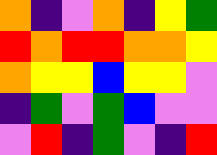[["orange", "indigo", "violet", "orange", "indigo", "yellow", "green"], ["red", "orange", "red", "red", "orange", "orange", "yellow"], ["orange", "yellow", "yellow", "blue", "yellow", "yellow", "violet"], ["indigo", "green", "violet", "green", "blue", "violet", "violet"], ["violet", "red", "indigo", "green", "violet", "indigo", "red"]]